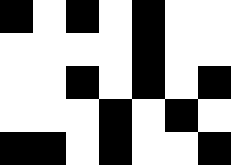[["black", "white", "black", "white", "black", "white", "white"], ["white", "white", "white", "white", "black", "white", "white"], ["white", "white", "black", "white", "black", "white", "black"], ["white", "white", "white", "black", "white", "black", "white"], ["black", "black", "white", "black", "white", "white", "black"]]